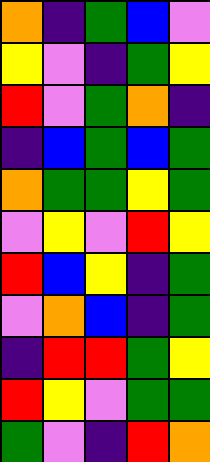[["orange", "indigo", "green", "blue", "violet"], ["yellow", "violet", "indigo", "green", "yellow"], ["red", "violet", "green", "orange", "indigo"], ["indigo", "blue", "green", "blue", "green"], ["orange", "green", "green", "yellow", "green"], ["violet", "yellow", "violet", "red", "yellow"], ["red", "blue", "yellow", "indigo", "green"], ["violet", "orange", "blue", "indigo", "green"], ["indigo", "red", "red", "green", "yellow"], ["red", "yellow", "violet", "green", "green"], ["green", "violet", "indigo", "red", "orange"]]